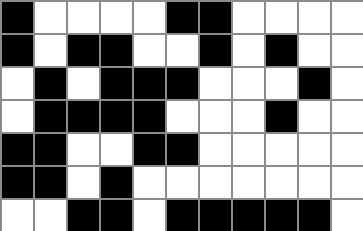[["black", "white", "white", "white", "white", "black", "black", "white", "white", "white", "white"], ["black", "white", "black", "black", "white", "white", "black", "white", "black", "white", "white"], ["white", "black", "white", "black", "black", "black", "white", "white", "white", "black", "white"], ["white", "black", "black", "black", "black", "white", "white", "white", "black", "white", "white"], ["black", "black", "white", "white", "black", "black", "white", "white", "white", "white", "white"], ["black", "black", "white", "black", "white", "white", "white", "white", "white", "white", "white"], ["white", "white", "black", "black", "white", "black", "black", "black", "black", "black", "white"]]